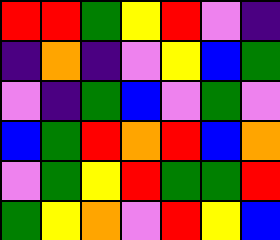[["red", "red", "green", "yellow", "red", "violet", "indigo"], ["indigo", "orange", "indigo", "violet", "yellow", "blue", "green"], ["violet", "indigo", "green", "blue", "violet", "green", "violet"], ["blue", "green", "red", "orange", "red", "blue", "orange"], ["violet", "green", "yellow", "red", "green", "green", "red"], ["green", "yellow", "orange", "violet", "red", "yellow", "blue"]]